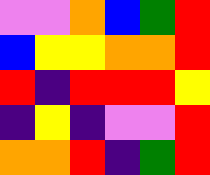[["violet", "violet", "orange", "blue", "green", "red"], ["blue", "yellow", "yellow", "orange", "orange", "red"], ["red", "indigo", "red", "red", "red", "yellow"], ["indigo", "yellow", "indigo", "violet", "violet", "red"], ["orange", "orange", "red", "indigo", "green", "red"]]